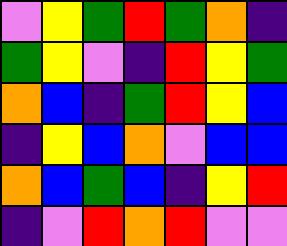[["violet", "yellow", "green", "red", "green", "orange", "indigo"], ["green", "yellow", "violet", "indigo", "red", "yellow", "green"], ["orange", "blue", "indigo", "green", "red", "yellow", "blue"], ["indigo", "yellow", "blue", "orange", "violet", "blue", "blue"], ["orange", "blue", "green", "blue", "indigo", "yellow", "red"], ["indigo", "violet", "red", "orange", "red", "violet", "violet"]]